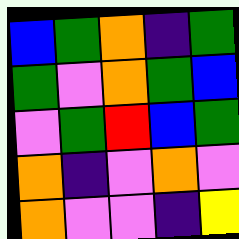[["blue", "green", "orange", "indigo", "green"], ["green", "violet", "orange", "green", "blue"], ["violet", "green", "red", "blue", "green"], ["orange", "indigo", "violet", "orange", "violet"], ["orange", "violet", "violet", "indigo", "yellow"]]